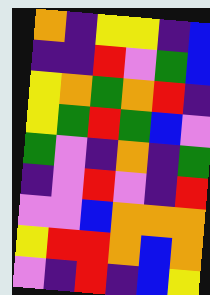[["orange", "indigo", "yellow", "yellow", "indigo", "blue"], ["indigo", "indigo", "red", "violet", "green", "blue"], ["yellow", "orange", "green", "orange", "red", "indigo"], ["yellow", "green", "red", "green", "blue", "violet"], ["green", "violet", "indigo", "orange", "indigo", "green"], ["indigo", "violet", "red", "violet", "indigo", "red"], ["violet", "violet", "blue", "orange", "orange", "orange"], ["yellow", "red", "red", "orange", "blue", "orange"], ["violet", "indigo", "red", "indigo", "blue", "yellow"]]